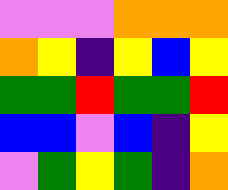[["violet", "violet", "violet", "orange", "orange", "orange"], ["orange", "yellow", "indigo", "yellow", "blue", "yellow"], ["green", "green", "red", "green", "green", "red"], ["blue", "blue", "violet", "blue", "indigo", "yellow"], ["violet", "green", "yellow", "green", "indigo", "orange"]]